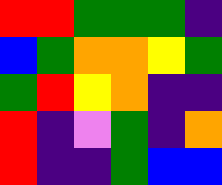[["red", "red", "green", "green", "green", "indigo"], ["blue", "green", "orange", "orange", "yellow", "green"], ["green", "red", "yellow", "orange", "indigo", "indigo"], ["red", "indigo", "violet", "green", "indigo", "orange"], ["red", "indigo", "indigo", "green", "blue", "blue"]]